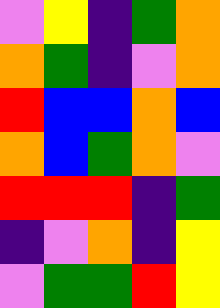[["violet", "yellow", "indigo", "green", "orange"], ["orange", "green", "indigo", "violet", "orange"], ["red", "blue", "blue", "orange", "blue"], ["orange", "blue", "green", "orange", "violet"], ["red", "red", "red", "indigo", "green"], ["indigo", "violet", "orange", "indigo", "yellow"], ["violet", "green", "green", "red", "yellow"]]